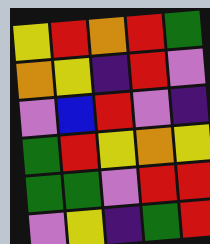[["yellow", "red", "orange", "red", "green"], ["orange", "yellow", "indigo", "red", "violet"], ["violet", "blue", "red", "violet", "indigo"], ["green", "red", "yellow", "orange", "yellow"], ["green", "green", "violet", "red", "red"], ["violet", "yellow", "indigo", "green", "red"]]